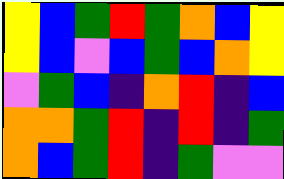[["yellow", "blue", "green", "red", "green", "orange", "blue", "yellow"], ["yellow", "blue", "violet", "blue", "green", "blue", "orange", "yellow"], ["violet", "green", "blue", "indigo", "orange", "red", "indigo", "blue"], ["orange", "orange", "green", "red", "indigo", "red", "indigo", "green"], ["orange", "blue", "green", "red", "indigo", "green", "violet", "violet"]]